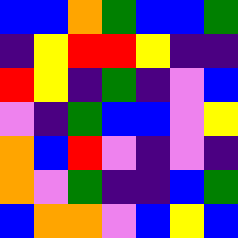[["blue", "blue", "orange", "green", "blue", "blue", "green"], ["indigo", "yellow", "red", "red", "yellow", "indigo", "indigo"], ["red", "yellow", "indigo", "green", "indigo", "violet", "blue"], ["violet", "indigo", "green", "blue", "blue", "violet", "yellow"], ["orange", "blue", "red", "violet", "indigo", "violet", "indigo"], ["orange", "violet", "green", "indigo", "indigo", "blue", "green"], ["blue", "orange", "orange", "violet", "blue", "yellow", "blue"]]